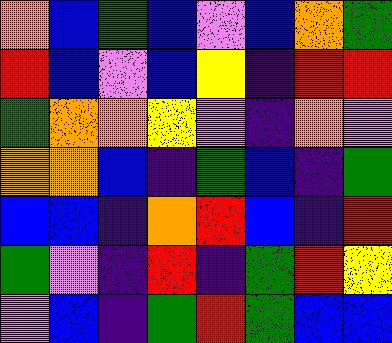[["orange", "blue", "green", "blue", "violet", "blue", "orange", "green"], ["red", "blue", "violet", "blue", "yellow", "indigo", "red", "red"], ["green", "orange", "orange", "yellow", "violet", "indigo", "orange", "violet"], ["orange", "orange", "blue", "indigo", "green", "blue", "indigo", "green"], ["blue", "blue", "indigo", "orange", "red", "blue", "indigo", "red"], ["green", "violet", "indigo", "red", "indigo", "green", "red", "yellow"], ["violet", "blue", "indigo", "green", "red", "green", "blue", "blue"]]